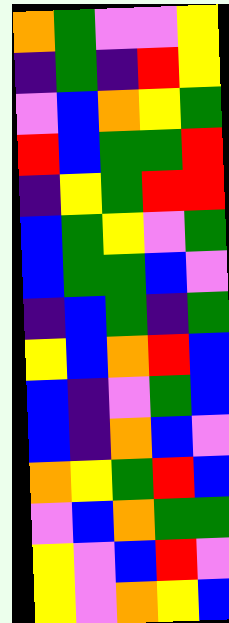[["orange", "green", "violet", "violet", "yellow"], ["indigo", "green", "indigo", "red", "yellow"], ["violet", "blue", "orange", "yellow", "green"], ["red", "blue", "green", "green", "red"], ["indigo", "yellow", "green", "red", "red"], ["blue", "green", "yellow", "violet", "green"], ["blue", "green", "green", "blue", "violet"], ["indigo", "blue", "green", "indigo", "green"], ["yellow", "blue", "orange", "red", "blue"], ["blue", "indigo", "violet", "green", "blue"], ["blue", "indigo", "orange", "blue", "violet"], ["orange", "yellow", "green", "red", "blue"], ["violet", "blue", "orange", "green", "green"], ["yellow", "violet", "blue", "red", "violet"], ["yellow", "violet", "orange", "yellow", "blue"]]